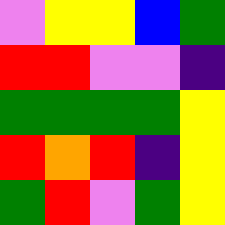[["violet", "yellow", "yellow", "blue", "green"], ["red", "red", "violet", "violet", "indigo"], ["green", "green", "green", "green", "yellow"], ["red", "orange", "red", "indigo", "yellow"], ["green", "red", "violet", "green", "yellow"]]